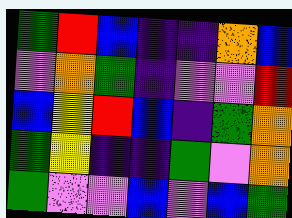[["green", "red", "blue", "indigo", "indigo", "orange", "blue"], ["violet", "orange", "green", "indigo", "violet", "violet", "red"], ["blue", "yellow", "red", "blue", "indigo", "green", "orange"], ["green", "yellow", "indigo", "indigo", "green", "violet", "orange"], ["green", "violet", "violet", "blue", "violet", "blue", "green"]]